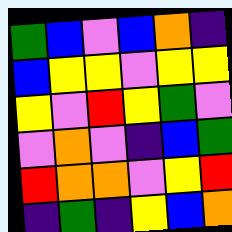[["green", "blue", "violet", "blue", "orange", "indigo"], ["blue", "yellow", "yellow", "violet", "yellow", "yellow"], ["yellow", "violet", "red", "yellow", "green", "violet"], ["violet", "orange", "violet", "indigo", "blue", "green"], ["red", "orange", "orange", "violet", "yellow", "red"], ["indigo", "green", "indigo", "yellow", "blue", "orange"]]